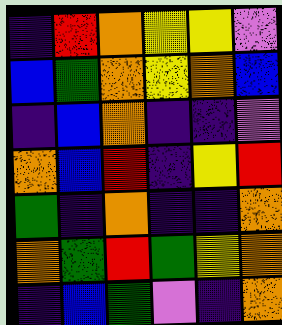[["indigo", "red", "orange", "yellow", "yellow", "violet"], ["blue", "green", "orange", "yellow", "orange", "blue"], ["indigo", "blue", "orange", "indigo", "indigo", "violet"], ["orange", "blue", "red", "indigo", "yellow", "red"], ["green", "indigo", "orange", "indigo", "indigo", "orange"], ["orange", "green", "red", "green", "yellow", "orange"], ["indigo", "blue", "green", "violet", "indigo", "orange"]]